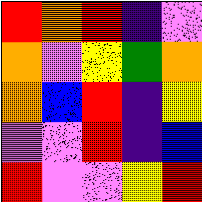[["red", "orange", "red", "indigo", "violet"], ["orange", "violet", "yellow", "green", "orange"], ["orange", "blue", "red", "indigo", "yellow"], ["violet", "violet", "red", "indigo", "blue"], ["red", "violet", "violet", "yellow", "red"]]